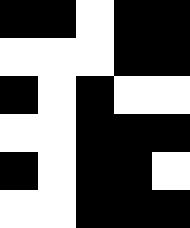[["black", "black", "white", "black", "black"], ["white", "white", "white", "black", "black"], ["black", "white", "black", "white", "white"], ["white", "white", "black", "black", "black"], ["black", "white", "black", "black", "white"], ["white", "white", "black", "black", "black"]]